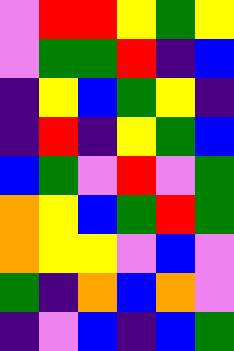[["violet", "red", "red", "yellow", "green", "yellow"], ["violet", "green", "green", "red", "indigo", "blue"], ["indigo", "yellow", "blue", "green", "yellow", "indigo"], ["indigo", "red", "indigo", "yellow", "green", "blue"], ["blue", "green", "violet", "red", "violet", "green"], ["orange", "yellow", "blue", "green", "red", "green"], ["orange", "yellow", "yellow", "violet", "blue", "violet"], ["green", "indigo", "orange", "blue", "orange", "violet"], ["indigo", "violet", "blue", "indigo", "blue", "green"]]